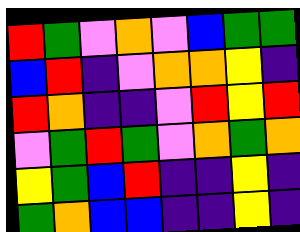[["red", "green", "violet", "orange", "violet", "blue", "green", "green"], ["blue", "red", "indigo", "violet", "orange", "orange", "yellow", "indigo"], ["red", "orange", "indigo", "indigo", "violet", "red", "yellow", "red"], ["violet", "green", "red", "green", "violet", "orange", "green", "orange"], ["yellow", "green", "blue", "red", "indigo", "indigo", "yellow", "indigo"], ["green", "orange", "blue", "blue", "indigo", "indigo", "yellow", "indigo"]]